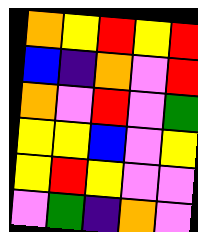[["orange", "yellow", "red", "yellow", "red"], ["blue", "indigo", "orange", "violet", "red"], ["orange", "violet", "red", "violet", "green"], ["yellow", "yellow", "blue", "violet", "yellow"], ["yellow", "red", "yellow", "violet", "violet"], ["violet", "green", "indigo", "orange", "violet"]]